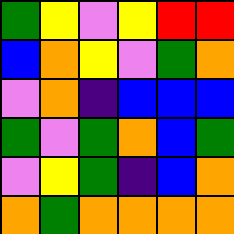[["green", "yellow", "violet", "yellow", "red", "red"], ["blue", "orange", "yellow", "violet", "green", "orange"], ["violet", "orange", "indigo", "blue", "blue", "blue"], ["green", "violet", "green", "orange", "blue", "green"], ["violet", "yellow", "green", "indigo", "blue", "orange"], ["orange", "green", "orange", "orange", "orange", "orange"]]